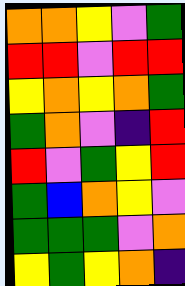[["orange", "orange", "yellow", "violet", "green"], ["red", "red", "violet", "red", "red"], ["yellow", "orange", "yellow", "orange", "green"], ["green", "orange", "violet", "indigo", "red"], ["red", "violet", "green", "yellow", "red"], ["green", "blue", "orange", "yellow", "violet"], ["green", "green", "green", "violet", "orange"], ["yellow", "green", "yellow", "orange", "indigo"]]